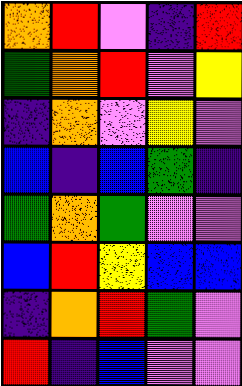[["orange", "red", "violet", "indigo", "red"], ["green", "orange", "red", "violet", "yellow"], ["indigo", "orange", "violet", "yellow", "violet"], ["blue", "indigo", "blue", "green", "indigo"], ["green", "orange", "green", "violet", "violet"], ["blue", "red", "yellow", "blue", "blue"], ["indigo", "orange", "red", "green", "violet"], ["red", "indigo", "blue", "violet", "violet"]]